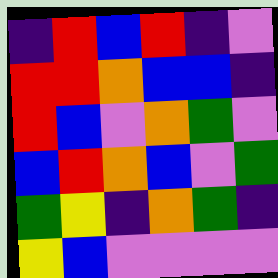[["indigo", "red", "blue", "red", "indigo", "violet"], ["red", "red", "orange", "blue", "blue", "indigo"], ["red", "blue", "violet", "orange", "green", "violet"], ["blue", "red", "orange", "blue", "violet", "green"], ["green", "yellow", "indigo", "orange", "green", "indigo"], ["yellow", "blue", "violet", "violet", "violet", "violet"]]